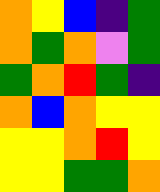[["orange", "yellow", "blue", "indigo", "green"], ["orange", "green", "orange", "violet", "green"], ["green", "orange", "red", "green", "indigo"], ["orange", "blue", "orange", "yellow", "yellow"], ["yellow", "yellow", "orange", "red", "yellow"], ["yellow", "yellow", "green", "green", "orange"]]